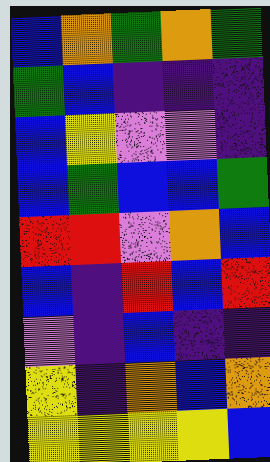[["blue", "orange", "green", "orange", "green"], ["green", "blue", "indigo", "indigo", "indigo"], ["blue", "yellow", "violet", "violet", "indigo"], ["blue", "green", "blue", "blue", "green"], ["red", "red", "violet", "orange", "blue"], ["blue", "indigo", "red", "blue", "red"], ["violet", "indigo", "blue", "indigo", "indigo"], ["yellow", "indigo", "orange", "blue", "orange"], ["yellow", "yellow", "yellow", "yellow", "blue"]]